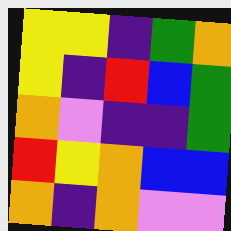[["yellow", "yellow", "indigo", "green", "orange"], ["yellow", "indigo", "red", "blue", "green"], ["orange", "violet", "indigo", "indigo", "green"], ["red", "yellow", "orange", "blue", "blue"], ["orange", "indigo", "orange", "violet", "violet"]]